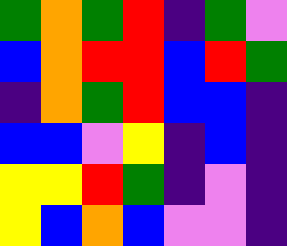[["green", "orange", "green", "red", "indigo", "green", "violet"], ["blue", "orange", "red", "red", "blue", "red", "green"], ["indigo", "orange", "green", "red", "blue", "blue", "indigo"], ["blue", "blue", "violet", "yellow", "indigo", "blue", "indigo"], ["yellow", "yellow", "red", "green", "indigo", "violet", "indigo"], ["yellow", "blue", "orange", "blue", "violet", "violet", "indigo"]]